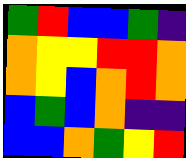[["green", "red", "blue", "blue", "green", "indigo"], ["orange", "yellow", "yellow", "red", "red", "orange"], ["orange", "yellow", "blue", "orange", "red", "orange"], ["blue", "green", "blue", "orange", "indigo", "indigo"], ["blue", "blue", "orange", "green", "yellow", "red"]]